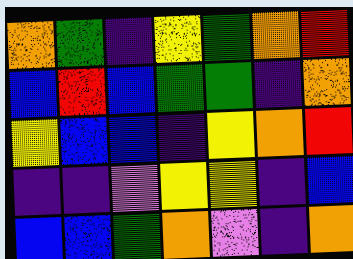[["orange", "green", "indigo", "yellow", "green", "orange", "red"], ["blue", "red", "blue", "green", "green", "indigo", "orange"], ["yellow", "blue", "blue", "indigo", "yellow", "orange", "red"], ["indigo", "indigo", "violet", "yellow", "yellow", "indigo", "blue"], ["blue", "blue", "green", "orange", "violet", "indigo", "orange"]]